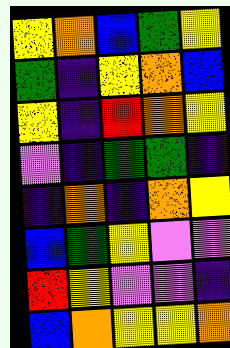[["yellow", "orange", "blue", "green", "yellow"], ["green", "indigo", "yellow", "orange", "blue"], ["yellow", "indigo", "red", "orange", "yellow"], ["violet", "indigo", "green", "green", "indigo"], ["indigo", "orange", "indigo", "orange", "yellow"], ["blue", "green", "yellow", "violet", "violet"], ["red", "yellow", "violet", "violet", "indigo"], ["blue", "orange", "yellow", "yellow", "orange"]]